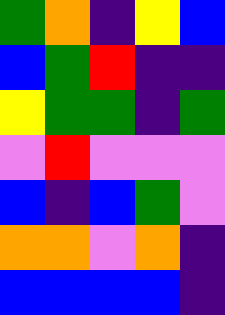[["green", "orange", "indigo", "yellow", "blue"], ["blue", "green", "red", "indigo", "indigo"], ["yellow", "green", "green", "indigo", "green"], ["violet", "red", "violet", "violet", "violet"], ["blue", "indigo", "blue", "green", "violet"], ["orange", "orange", "violet", "orange", "indigo"], ["blue", "blue", "blue", "blue", "indigo"]]